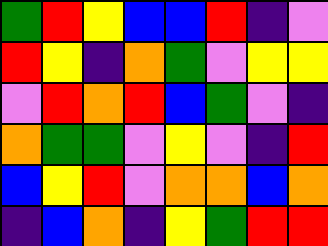[["green", "red", "yellow", "blue", "blue", "red", "indigo", "violet"], ["red", "yellow", "indigo", "orange", "green", "violet", "yellow", "yellow"], ["violet", "red", "orange", "red", "blue", "green", "violet", "indigo"], ["orange", "green", "green", "violet", "yellow", "violet", "indigo", "red"], ["blue", "yellow", "red", "violet", "orange", "orange", "blue", "orange"], ["indigo", "blue", "orange", "indigo", "yellow", "green", "red", "red"]]